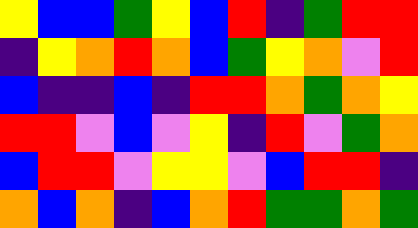[["yellow", "blue", "blue", "green", "yellow", "blue", "red", "indigo", "green", "red", "red"], ["indigo", "yellow", "orange", "red", "orange", "blue", "green", "yellow", "orange", "violet", "red"], ["blue", "indigo", "indigo", "blue", "indigo", "red", "red", "orange", "green", "orange", "yellow"], ["red", "red", "violet", "blue", "violet", "yellow", "indigo", "red", "violet", "green", "orange"], ["blue", "red", "red", "violet", "yellow", "yellow", "violet", "blue", "red", "red", "indigo"], ["orange", "blue", "orange", "indigo", "blue", "orange", "red", "green", "green", "orange", "green"]]